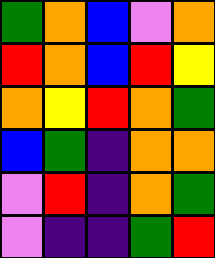[["green", "orange", "blue", "violet", "orange"], ["red", "orange", "blue", "red", "yellow"], ["orange", "yellow", "red", "orange", "green"], ["blue", "green", "indigo", "orange", "orange"], ["violet", "red", "indigo", "orange", "green"], ["violet", "indigo", "indigo", "green", "red"]]